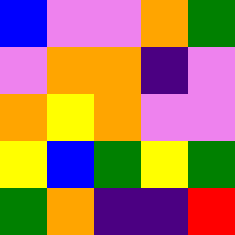[["blue", "violet", "violet", "orange", "green"], ["violet", "orange", "orange", "indigo", "violet"], ["orange", "yellow", "orange", "violet", "violet"], ["yellow", "blue", "green", "yellow", "green"], ["green", "orange", "indigo", "indigo", "red"]]